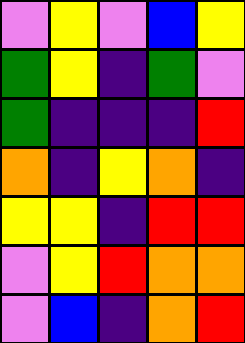[["violet", "yellow", "violet", "blue", "yellow"], ["green", "yellow", "indigo", "green", "violet"], ["green", "indigo", "indigo", "indigo", "red"], ["orange", "indigo", "yellow", "orange", "indigo"], ["yellow", "yellow", "indigo", "red", "red"], ["violet", "yellow", "red", "orange", "orange"], ["violet", "blue", "indigo", "orange", "red"]]